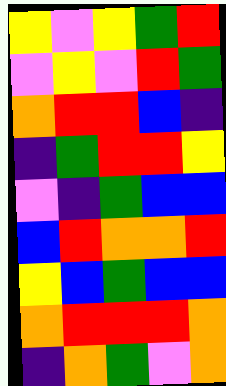[["yellow", "violet", "yellow", "green", "red"], ["violet", "yellow", "violet", "red", "green"], ["orange", "red", "red", "blue", "indigo"], ["indigo", "green", "red", "red", "yellow"], ["violet", "indigo", "green", "blue", "blue"], ["blue", "red", "orange", "orange", "red"], ["yellow", "blue", "green", "blue", "blue"], ["orange", "red", "red", "red", "orange"], ["indigo", "orange", "green", "violet", "orange"]]